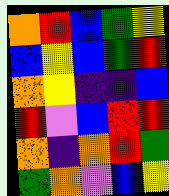[["orange", "red", "blue", "green", "yellow"], ["blue", "yellow", "blue", "green", "red"], ["orange", "yellow", "indigo", "indigo", "blue"], ["red", "violet", "blue", "red", "red"], ["orange", "indigo", "orange", "red", "green"], ["green", "orange", "violet", "blue", "yellow"]]